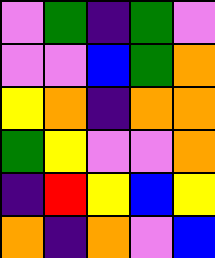[["violet", "green", "indigo", "green", "violet"], ["violet", "violet", "blue", "green", "orange"], ["yellow", "orange", "indigo", "orange", "orange"], ["green", "yellow", "violet", "violet", "orange"], ["indigo", "red", "yellow", "blue", "yellow"], ["orange", "indigo", "orange", "violet", "blue"]]